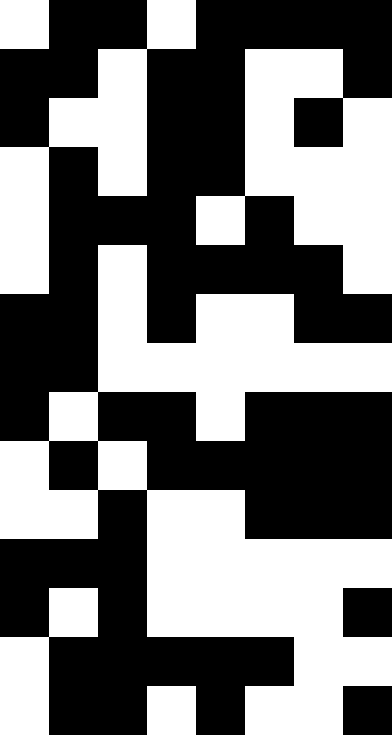[["white", "black", "black", "white", "black", "black", "black", "black"], ["black", "black", "white", "black", "black", "white", "white", "black"], ["black", "white", "white", "black", "black", "white", "black", "white"], ["white", "black", "white", "black", "black", "white", "white", "white"], ["white", "black", "black", "black", "white", "black", "white", "white"], ["white", "black", "white", "black", "black", "black", "black", "white"], ["black", "black", "white", "black", "white", "white", "black", "black"], ["black", "black", "white", "white", "white", "white", "white", "white"], ["black", "white", "black", "black", "white", "black", "black", "black"], ["white", "black", "white", "black", "black", "black", "black", "black"], ["white", "white", "black", "white", "white", "black", "black", "black"], ["black", "black", "black", "white", "white", "white", "white", "white"], ["black", "white", "black", "white", "white", "white", "white", "black"], ["white", "black", "black", "black", "black", "black", "white", "white"], ["white", "black", "black", "white", "black", "white", "white", "black"]]